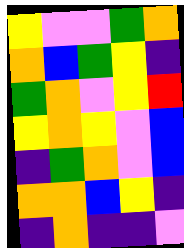[["yellow", "violet", "violet", "green", "orange"], ["orange", "blue", "green", "yellow", "indigo"], ["green", "orange", "violet", "yellow", "red"], ["yellow", "orange", "yellow", "violet", "blue"], ["indigo", "green", "orange", "violet", "blue"], ["orange", "orange", "blue", "yellow", "indigo"], ["indigo", "orange", "indigo", "indigo", "violet"]]